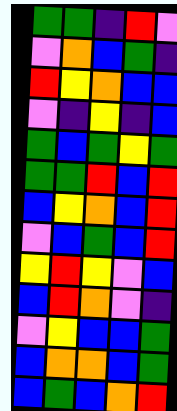[["green", "green", "indigo", "red", "violet"], ["violet", "orange", "blue", "green", "indigo"], ["red", "yellow", "orange", "blue", "blue"], ["violet", "indigo", "yellow", "indigo", "blue"], ["green", "blue", "green", "yellow", "green"], ["green", "green", "red", "blue", "red"], ["blue", "yellow", "orange", "blue", "red"], ["violet", "blue", "green", "blue", "red"], ["yellow", "red", "yellow", "violet", "blue"], ["blue", "red", "orange", "violet", "indigo"], ["violet", "yellow", "blue", "blue", "green"], ["blue", "orange", "orange", "blue", "green"], ["blue", "green", "blue", "orange", "red"]]